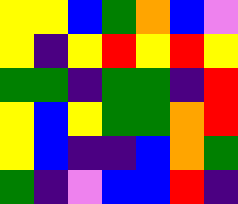[["yellow", "yellow", "blue", "green", "orange", "blue", "violet"], ["yellow", "indigo", "yellow", "red", "yellow", "red", "yellow"], ["green", "green", "indigo", "green", "green", "indigo", "red"], ["yellow", "blue", "yellow", "green", "green", "orange", "red"], ["yellow", "blue", "indigo", "indigo", "blue", "orange", "green"], ["green", "indigo", "violet", "blue", "blue", "red", "indigo"]]